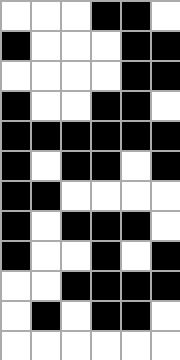[["white", "white", "white", "black", "black", "white"], ["black", "white", "white", "white", "black", "black"], ["white", "white", "white", "white", "black", "black"], ["black", "white", "white", "black", "black", "white"], ["black", "black", "black", "black", "black", "black"], ["black", "white", "black", "black", "white", "black"], ["black", "black", "white", "white", "white", "white"], ["black", "white", "black", "black", "black", "white"], ["black", "white", "white", "black", "white", "black"], ["white", "white", "black", "black", "black", "black"], ["white", "black", "white", "black", "black", "white"], ["white", "white", "white", "white", "white", "white"]]